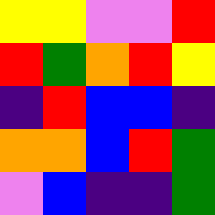[["yellow", "yellow", "violet", "violet", "red"], ["red", "green", "orange", "red", "yellow"], ["indigo", "red", "blue", "blue", "indigo"], ["orange", "orange", "blue", "red", "green"], ["violet", "blue", "indigo", "indigo", "green"]]